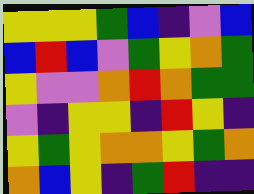[["yellow", "yellow", "yellow", "green", "blue", "indigo", "violet", "blue"], ["blue", "red", "blue", "violet", "green", "yellow", "orange", "green"], ["yellow", "violet", "violet", "orange", "red", "orange", "green", "green"], ["violet", "indigo", "yellow", "yellow", "indigo", "red", "yellow", "indigo"], ["yellow", "green", "yellow", "orange", "orange", "yellow", "green", "orange"], ["orange", "blue", "yellow", "indigo", "green", "red", "indigo", "indigo"]]